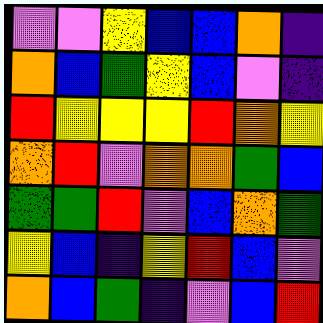[["violet", "violet", "yellow", "blue", "blue", "orange", "indigo"], ["orange", "blue", "green", "yellow", "blue", "violet", "indigo"], ["red", "yellow", "yellow", "yellow", "red", "orange", "yellow"], ["orange", "red", "violet", "orange", "orange", "green", "blue"], ["green", "green", "red", "violet", "blue", "orange", "green"], ["yellow", "blue", "indigo", "yellow", "red", "blue", "violet"], ["orange", "blue", "green", "indigo", "violet", "blue", "red"]]